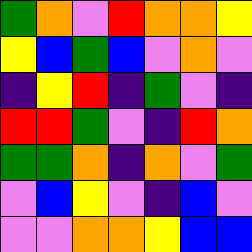[["green", "orange", "violet", "red", "orange", "orange", "yellow"], ["yellow", "blue", "green", "blue", "violet", "orange", "violet"], ["indigo", "yellow", "red", "indigo", "green", "violet", "indigo"], ["red", "red", "green", "violet", "indigo", "red", "orange"], ["green", "green", "orange", "indigo", "orange", "violet", "green"], ["violet", "blue", "yellow", "violet", "indigo", "blue", "violet"], ["violet", "violet", "orange", "orange", "yellow", "blue", "blue"]]